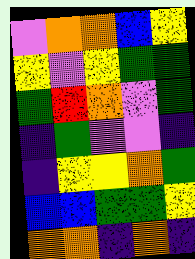[["violet", "orange", "orange", "blue", "yellow"], ["yellow", "violet", "yellow", "green", "green"], ["green", "red", "orange", "violet", "green"], ["indigo", "green", "violet", "violet", "indigo"], ["indigo", "yellow", "yellow", "orange", "green"], ["blue", "blue", "green", "green", "yellow"], ["orange", "orange", "indigo", "orange", "indigo"]]